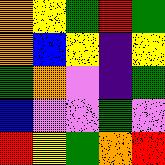[["orange", "yellow", "green", "red", "green"], ["orange", "blue", "yellow", "indigo", "yellow"], ["green", "orange", "violet", "indigo", "green"], ["blue", "violet", "violet", "green", "violet"], ["red", "yellow", "green", "orange", "red"]]